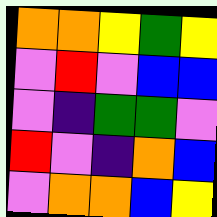[["orange", "orange", "yellow", "green", "yellow"], ["violet", "red", "violet", "blue", "blue"], ["violet", "indigo", "green", "green", "violet"], ["red", "violet", "indigo", "orange", "blue"], ["violet", "orange", "orange", "blue", "yellow"]]